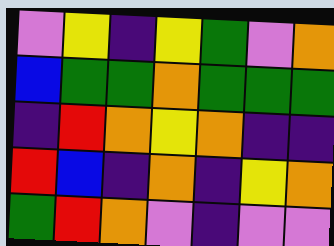[["violet", "yellow", "indigo", "yellow", "green", "violet", "orange"], ["blue", "green", "green", "orange", "green", "green", "green"], ["indigo", "red", "orange", "yellow", "orange", "indigo", "indigo"], ["red", "blue", "indigo", "orange", "indigo", "yellow", "orange"], ["green", "red", "orange", "violet", "indigo", "violet", "violet"]]